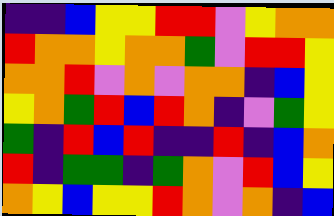[["indigo", "indigo", "blue", "yellow", "yellow", "red", "red", "violet", "yellow", "orange", "orange"], ["red", "orange", "orange", "yellow", "orange", "orange", "green", "violet", "red", "red", "yellow"], ["orange", "orange", "red", "violet", "orange", "violet", "orange", "orange", "indigo", "blue", "yellow"], ["yellow", "orange", "green", "red", "blue", "red", "orange", "indigo", "violet", "green", "yellow"], ["green", "indigo", "red", "blue", "red", "indigo", "indigo", "red", "indigo", "blue", "orange"], ["red", "indigo", "green", "green", "indigo", "green", "orange", "violet", "red", "blue", "yellow"], ["orange", "yellow", "blue", "yellow", "yellow", "red", "orange", "violet", "orange", "indigo", "blue"]]